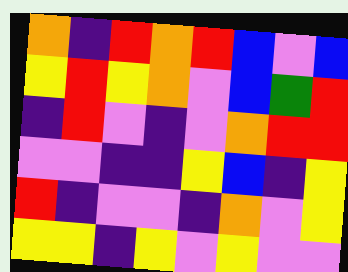[["orange", "indigo", "red", "orange", "red", "blue", "violet", "blue"], ["yellow", "red", "yellow", "orange", "violet", "blue", "green", "red"], ["indigo", "red", "violet", "indigo", "violet", "orange", "red", "red"], ["violet", "violet", "indigo", "indigo", "yellow", "blue", "indigo", "yellow"], ["red", "indigo", "violet", "violet", "indigo", "orange", "violet", "yellow"], ["yellow", "yellow", "indigo", "yellow", "violet", "yellow", "violet", "violet"]]